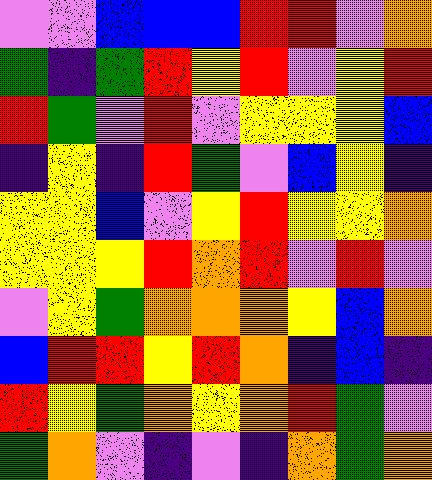[["violet", "violet", "blue", "blue", "blue", "red", "red", "violet", "orange"], ["green", "indigo", "green", "red", "yellow", "red", "violet", "yellow", "red"], ["red", "green", "violet", "red", "violet", "yellow", "yellow", "yellow", "blue"], ["indigo", "yellow", "indigo", "red", "green", "violet", "blue", "yellow", "indigo"], ["yellow", "yellow", "blue", "violet", "yellow", "red", "yellow", "yellow", "orange"], ["yellow", "yellow", "yellow", "red", "orange", "red", "violet", "red", "violet"], ["violet", "yellow", "green", "orange", "orange", "orange", "yellow", "blue", "orange"], ["blue", "red", "red", "yellow", "red", "orange", "indigo", "blue", "indigo"], ["red", "yellow", "green", "orange", "yellow", "orange", "red", "green", "violet"], ["green", "orange", "violet", "indigo", "violet", "indigo", "orange", "green", "orange"]]